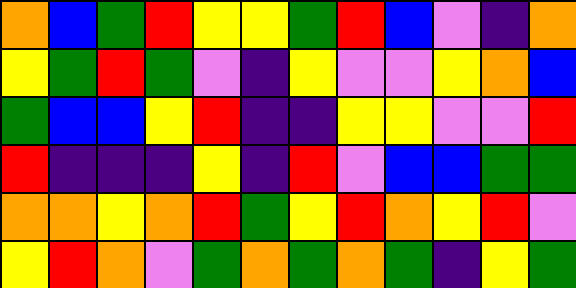[["orange", "blue", "green", "red", "yellow", "yellow", "green", "red", "blue", "violet", "indigo", "orange"], ["yellow", "green", "red", "green", "violet", "indigo", "yellow", "violet", "violet", "yellow", "orange", "blue"], ["green", "blue", "blue", "yellow", "red", "indigo", "indigo", "yellow", "yellow", "violet", "violet", "red"], ["red", "indigo", "indigo", "indigo", "yellow", "indigo", "red", "violet", "blue", "blue", "green", "green"], ["orange", "orange", "yellow", "orange", "red", "green", "yellow", "red", "orange", "yellow", "red", "violet"], ["yellow", "red", "orange", "violet", "green", "orange", "green", "orange", "green", "indigo", "yellow", "green"]]